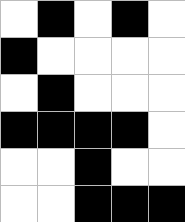[["white", "black", "white", "black", "white"], ["black", "white", "white", "white", "white"], ["white", "black", "white", "white", "white"], ["black", "black", "black", "black", "white"], ["white", "white", "black", "white", "white"], ["white", "white", "black", "black", "black"]]